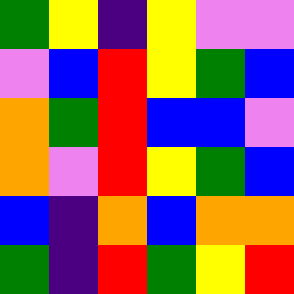[["green", "yellow", "indigo", "yellow", "violet", "violet"], ["violet", "blue", "red", "yellow", "green", "blue"], ["orange", "green", "red", "blue", "blue", "violet"], ["orange", "violet", "red", "yellow", "green", "blue"], ["blue", "indigo", "orange", "blue", "orange", "orange"], ["green", "indigo", "red", "green", "yellow", "red"]]